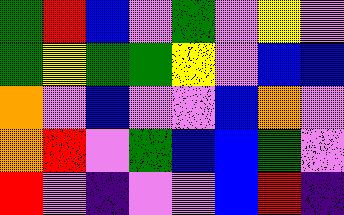[["green", "red", "blue", "violet", "green", "violet", "yellow", "violet"], ["green", "yellow", "green", "green", "yellow", "violet", "blue", "blue"], ["orange", "violet", "blue", "violet", "violet", "blue", "orange", "violet"], ["orange", "red", "violet", "green", "blue", "blue", "green", "violet"], ["red", "violet", "indigo", "violet", "violet", "blue", "red", "indigo"]]